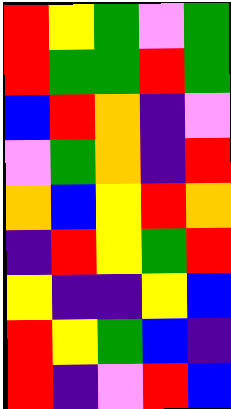[["red", "yellow", "green", "violet", "green"], ["red", "green", "green", "red", "green"], ["blue", "red", "orange", "indigo", "violet"], ["violet", "green", "orange", "indigo", "red"], ["orange", "blue", "yellow", "red", "orange"], ["indigo", "red", "yellow", "green", "red"], ["yellow", "indigo", "indigo", "yellow", "blue"], ["red", "yellow", "green", "blue", "indigo"], ["red", "indigo", "violet", "red", "blue"]]